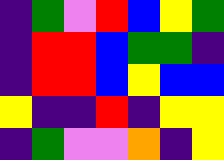[["indigo", "green", "violet", "red", "blue", "yellow", "green"], ["indigo", "red", "red", "blue", "green", "green", "indigo"], ["indigo", "red", "red", "blue", "yellow", "blue", "blue"], ["yellow", "indigo", "indigo", "red", "indigo", "yellow", "yellow"], ["indigo", "green", "violet", "violet", "orange", "indigo", "yellow"]]